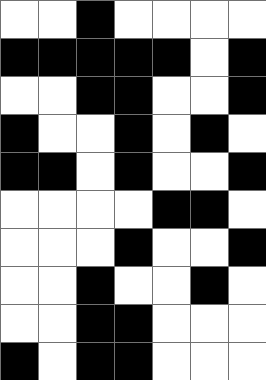[["white", "white", "black", "white", "white", "white", "white"], ["black", "black", "black", "black", "black", "white", "black"], ["white", "white", "black", "black", "white", "white", "black"], ["black", "white", "white", "black", "white", "black", "white"], ["black", "black", "white", "black", "white", "white", "black"], ["white", "white", "white", "white", "black", "black", "white"], ["white", "white", "white", "black", "white", "white", "black"], ["white", "white", "black", "white", "white", "black", "white"], ["white", "white", "black", "black", "white", "white", "white"], ["black", "white", "black", "black", "white", "white", "white"]]